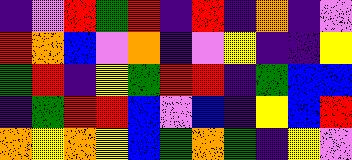[["indigo", "violet", "red", "green", "red", "indigo", "red", "indigo", "orange", "indigo", "violet"], ["red", "orange", "blue", "violet", "orange", "indigo", "violet", "yellow", "indigo", "indigo", "yellow"], ["green", "red", "indigo", "yellow", "green", "red", "red", "indigo", "green", "blue", "blue"], ["indigo", "green", "red", "red", "blue", "violet", "blue", "indigo", "yellow", "blue", "red"], ["orange", "yellow", "orange", "yellow", "blue", "green", "orange", "green", "indigo", "yellow", "violet"]]